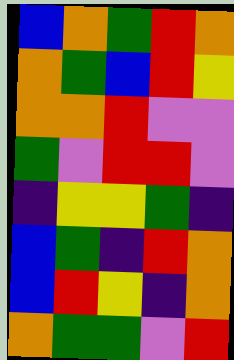[["blue", "orange", "green", "red", "orange"], ["orange", "green", "blue", "red", "yellow"], ["orange", "orange", "red", "violet", "violet"], ["green", "violet", "red", "red", "violet"], ["indigo", "yellow", "yellow", "green", "indigo"], ["blue", "green", "indigo", "red", "orange"], ["blue", "red", "yellow", "indigo", "orange"], ["orange", "green", "green", "violet", "red"]]